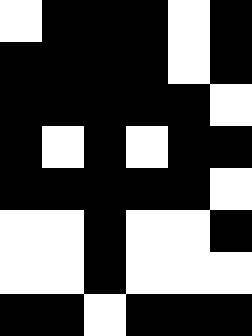[["white", "black", "black", "black", "white", "black"], ["black", "black", "black", "black", "white", "black"], ["black", "black", "black", "black", "black", "white"], ["black", "white", "black", "white", "black", "black"], ["black", "black", "black", "black", "black", "white"], ["white", "white", "black", "white", "white", "black"], ["white", "white", "black", "white", "white", "white"], ["black", "black", "white", "black", "black", "black"]]